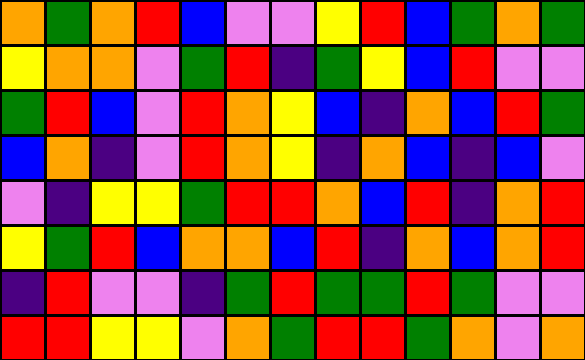[["orange", "green", "orange", "red", "blue", "violet", "violet", "yellow", "red", "blue", "green", "orange", "green"], ["yellow", "orange", "orange", "violet", "green", "red", "indigo", "green", "yellow", "blue", "red", "violet", "violet"], ["green", "red", "blue", "violet", "red", "orange", "yellow", "blue", "indigo", "orange", "blue", "red", "green"], ["blue", "orange", "indigo", "violet", "red", "orange", "yellow", "indigo", "orange", "blue", "indigo", "blue", "violet"], ["violet", "indigo", "yellow", "yellow", "green", "red", "red", "orange", "blue", "red", "indigo", "orange", "red"], ["yellow", "green", "red", "blue", "orange", "orange", "blue", "red", "indigo", "orange", "blue", "orange", "red"], ["indigo", "red", "violet", "violet", "indigo", "green", "red", "green", "green", "red", "green", "violet", "violet"], ["red", "red", "yellow", "yellow", "violet", "orange", "green", "red", "red", "green", "orange", "violet", "orange"]]